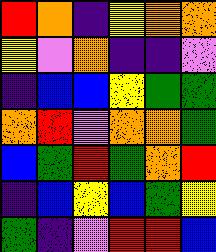[["red", "orange", "indigo", "yellow", "orange", "orange"], ["yellow", "violet", "orange", "indigo", "indigo", "violet"], ["indigo", "blue", "blue", "yellow", "green", "green"], ["orange", "red", "violet", "orange", "orange", "green"], ["blue", "green", "red", "green", "orange", "red"], ["indigo", "blue", "yellow", "blue", "green", "yellow"], ["green", "indigo", "violet", "red", "red", "blue"]]